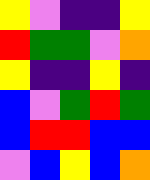[["yellow", "violet", "indigo", "indigo", "yellow"], ["red", "green", "green", "violet", "orange"], ["yellow", "indigo", "indigo", "yellow", "indigo"], ["blue", "violet", "green", "red", "green"], ["blue", "red", "red", "blue", "blue"], ["violet", "blue", "yellow", "blue", "orange"]]